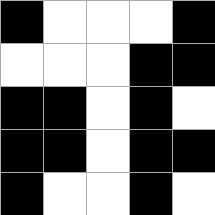[["black", "white", "white", "white", "black"], ["white", "white", "white", "black", "black"], ["black", "black", "white", "black", "white"], ["black", "black", "white", "black", "black"], ["black", "white", "white", "black", "white"]]